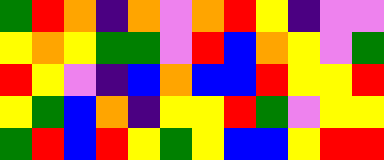[["green", "red", "orange", "indigo", "orange", "violet", "orange", "red", "yellow", "indigo", "violet", "violet"], ["yellow", "orange", "yellow", "green", "green", "violet", "red", "blue", "orange", "yellow", "violet", "green"], ["red", "yellow", "violet", "indigo", "blue", "orange", "blue", "blue", "red", "yellow", "yellow", "red"], ["yellow", "green", "blue", "orange", "indigo", "yellow", "yellow", "red", "green", "violet", "yellow", "yellow"], ["green", "red", "blue", "red", "yellow", "green", "yellow", "blue", "blue", "yellow", "red", "red"]]